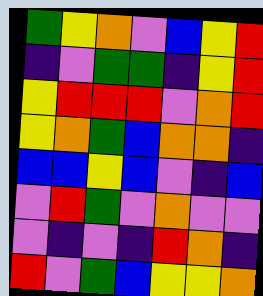[["green", "yellow", "orange", "violet", "blue", "yellow", "red"], ["indigo", "violet", "green", "green", "indigo", "yellow", "red"], ["yellow", "red", "red", "red", "violet", "orange", "red"], ["yellow", "orange", "green", "blue", "orange", "orange", "indigo"], ["blue", "blue", "yellow", "blue", "violet", "indigo", "blue"], ["violet", "red", "green", "violet", "orange", "violet", "violet"], ["violet", "indigo", "violet", "indigo", "red", "orange", "indigo"], ["red", "violet", "green", "blue", "yellow", "yellow", "orange"]]